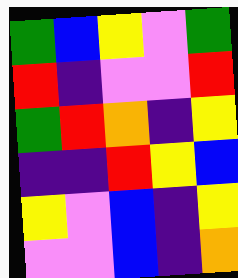[["green", "blue", "yellow", "violet", "green"], ["red", "indigo", "violet", "violet", "red"], ["green", "red", "orange", "indigo", "yellow"], ["indigo", "indigo", "red", "yellow", "blue"], ["yellow", "violet", "blue", "indigo", "yellow"], ["violet", "violet", "blue", "indigo", "orange"]]